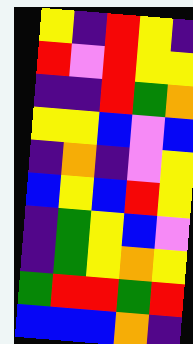[["yellow", "indigo", "red", "yellow", "indigo"], ["red", "violet", "red", "yellow", "yellow"], ["indigo", "indigo", "red", "green", "orange"], ["yellow", "yellow", "blue", "violet", "blue"], ["indigo", "orange", "indigo", "violet", "yellow"], ["blue", "yellow", "blue", "red", "yellow"], ["indigo", "green", "yellow", "blue", "violet"], ["indigo", "green", "yellow", "orange", "yellow"], ["green", "red", "red", "green", "red"], ["blue", "blue", "blue", "orange", "indigo"]]